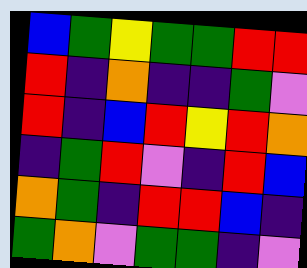[["blue", "green", "yellow", "green", "green", "red", "red"], ["red", "indigo", "orange", "indigo", "indigo", "green", "violet"], ["red", "indigo", "blue", "red", "yellow", "red", "orange"], ["indigo", "green", "red", "violet", "indigo", "red", "blue"], ["orange", "green", "indigo", "red", "red", "blue", "indigo"], ["green", "orange", "violet", "green", "green", "indigo", "violet"]]